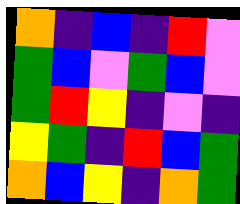[["orange", "indigo", "blue", "indigo", "red", "violet"], ["green", "blue", "violet", "green", "blue", "violet"], ["green", "red", "yellow", "indigo", "violet", "indigo"], ["yellow", "green", "indigo", "red", "blue", "green"], ["orange", "blue", "yellow", "indigo", "orange", "green"]]